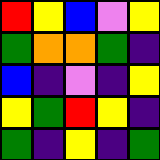[["red", "yellow", "blue", "violet", "yellow"], ["green", "orange", "orange", "green", "indigo"], ["blue", "indigo", "violet", "indigo", "yellow"], ["yellow", "green", "red", "yellow", "indigo"], ["green", "indigo", "yellow", "indigo", "green"]]